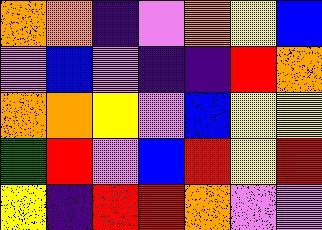[["orange", "orange", "indigo", "violet", "orange", "yellow", "blue"], ["violet", "blue", "violet", "indigo", "indigo", "red", "orange"], ["orange", "orange", "yellow", "violet", "blue", "yellow", "yellow"], ["green", "red", "violet", "blue", "red", "yellow", "red"], ["yellow", "indigo", "red", "red", "orange", "violet", "violet"]]